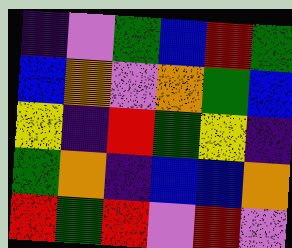[["indigo", "violet", "green", "blue", "red", "green"], ["blue", "orange", "violet", "orange", "green", "blue"], ["yellow", "indigo", "red", "green", "yellow", "indigo"], ["green", "orange", "indigo", "blue", "blue", "orange"], ["red", "green", "red", "violet", "red", "violet"]]